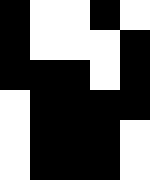[["black", "white", "white", "black", "white"], ["black", "white", "white", "white", "black"], ["black", "black", "black", "white", "black"], ["white", "black", "black", "black", "black"], ["white", "black", "black", "black", "white"], ["white", "black", "black", "black", "white"]]